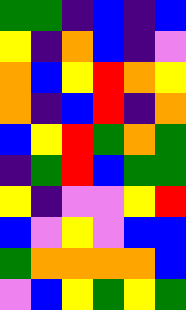[["green", "green", "indigo", "blue", "indigo", "blue"], ["yellow", "indigo", "orange", "blue", "indigo", "violet"], ["orange", "blue", "yellow", "red", "orange", "yellow"], ["orange", "indigo", "blue", "red", "indigo", "orange"], ["blue", "yellow", "red", "green", "orange", "green"], ["indigo", "green", "red", "blue", "green", "green"], ["yellow", "indigo", "violet", "violet", "yellow", "red"], ["blue", "violet", "yellow", "violet", "blue", "blue"], ["green", "orange", "orange", "orange", "orange", "blue"], ["violet", "blue", "yellow", "green", "yellow", "green"]]